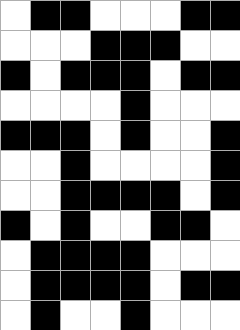[["white", "black", "black", "white", "white", "white", "black", "black"], ["white", "white", "white", "black", "black", "black", "white", "white"], ["black", "white", "black", "black", "black", "white", "black", "black"], ["white", "white", "white", "white", "black", "white", "white", "white"], ["black", "black", "black", "white", "black", "white", "white", "black"], ["white", "white", "black", "white", "white", "white", "white", "black"], ["white", "white", "black", "black", "black", "black", "white", "black"], ["black", "white", "black", "white", "white", "black", "black", "white"], ["white", "black", "black", "black", "black", "white", "white", "white"], ["white", "black", "black", "black", "black", "white", "black", "black"], ["white", "black", "white", "white", "black", "white", "white", "white"]]